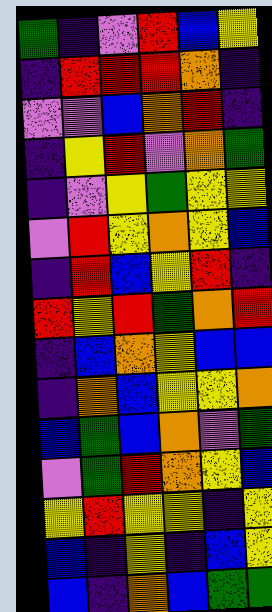[["green", "indigo", "violet", "red", "blue", "yellow"], ["indigo", "red", "red", "red", "orange", "indigo"], ["violet", "violet", "blue", "orange", "red", "indigo"], ["indigo", "yellow", "red", "violet", "orange", "green"], ["indigo", "violet", "yellow", "green", "yellow", "yellow"], ["violet", "red", "yellow", "orange", "yellow", "blue"], ["indigo", "red", "blue", "yellow", "red", "indigo"], ["red", "yellow", "red", "green", "orange", "red"], ["indigo", "blue", "orange", "yellow", "blue", "blue"], ["indigo", "orange", "blue", "yellow", "yellow", "orange"], ["blue", "green", "blue", "orange", "violet", "green"], ["violet", "green", "red", "orange", "yellow", "blue"], ["yellow", "red", "yellow", "yellow", "indigo", "yellow"], ["blue", "indigo", "yellow", "indigo", "blue", "yellow"], ["blue", "indigo", "orange", "blue", "green", "green"]]